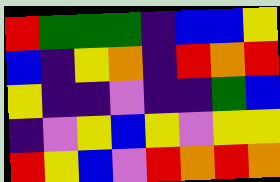[["red", "green", "green", "green", "indigo", "blue", "blue", "yellow"], ["blue", "indigo", "yellow", "orange", "indigo", "red", "orange", "red"], ["yellow", "indigo", "indigo", "violet", "indigo", "indigo", "green", "blue"], ["indigo", "violet", "yellow", "blue", "yellow", "violet", "yellow", "yellow"], ["red", "yellow", "blue", "violet", "red", "orange", "red", "orange"]]